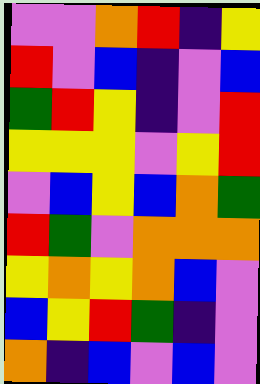[["violet", "violet", "orange", "red", "indigo", "yellow"], ["red", "violet", "blue", "indigo", "violet", "blue"], ["green", "red", "yellow", "indigo", "violet", "red"], ["yellow", "yellow", "yellow", "violet", "yellow", "red"], ["violet", "blue", "yellow", "blue", "orange", "green"], ["red", "green", "violet", "orange", "orange", "orange"], ["yellow", "orange", "yellow", "orange", "blue", "violet"], ["blue", "yellow", "red", "green", "indigo", "violet"], ["orange", "indigo", "blue", "violet", "blue", "violet"]]